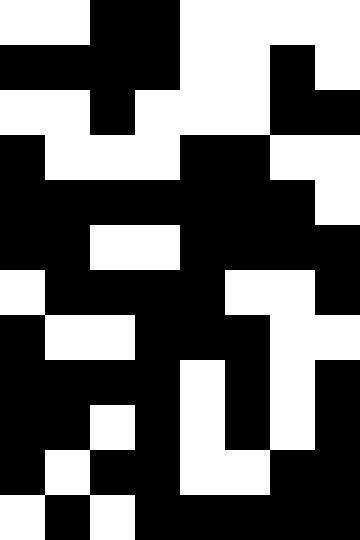[["white", "white", "black", "black", "white", "white", "white", "white"], ["black", "black", "black", "black", "white", "white", "black", "white"], ["white", "white", "black", "white", "white", "white", "black", "black"], ["black", "white", "white", "white", "black", "black", "white", "white"], ["black", "black", "black", "black", "black", "black", "black", "white"], ["black", "black", "white", "white", "black", "black", "black", "black"], ["white", "black", "black", "black", "black", "white", "white", "black"], ["black", "white", "white", "black", "black", "black", "white", "white"], ["black", "black", "black", "black", "white", "black", "white", "black"], ["black", "black", "white", "black", "white", "black", "white", "black"], ["black", "white", "black", "black", "white", "white", "black", "black"], ["white", "black", "white", "black", "black", "black", "black", "black"]]